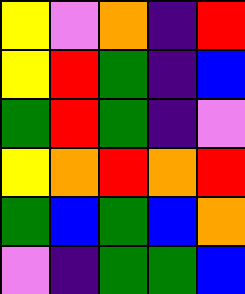[["yellow", "violet", "orange", "indigo", "red"], ["yellow", "red", "green", "indigo", "blue"], ["green", "red", "green", "indigo", "violet"], ["yellow", "orange", "red", "orange", "red"], ["green", "blue", "green", "blue", "orange"], ["violet", "indigo", "green", "green", "blue"]]